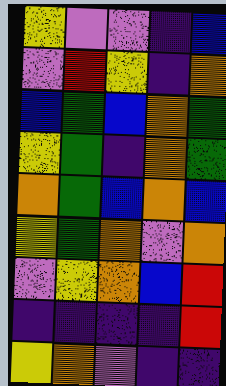[["yellow", "violet", "violet", "indigo", "blue"], ["violet", "red", "yellow", "indigo", "orange"], ["blue", "green", "blue", "orange", "green"], ["yellow", "green", "indigo", "orange", "green"], ["orange", "green", "blue", "orange", "blue"], ["yellow", "green", "orange", "violet", "orange"], ["violet", "yellow", "orange", "blue", "red"], ["indigo", "indigo", "indigo", "indigo", "red"], ["yellow", "orange", "violet", "indigo", "indigo"]]